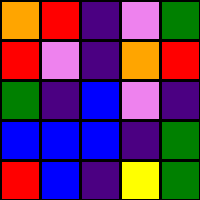[["orange", "red", "indigo", "violet", "green"], ["red", "violet", "indigo", "orange", "red"], ["green", "indigo", "blue", "violet", "indigo"], ["blue", "blue", "blue", "indigo", "green"], ["red", "blue", "indigo", "yellow", "green"]]